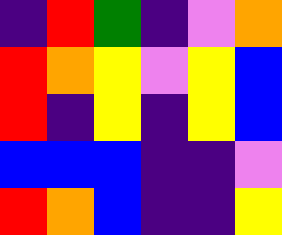[["indigo", "red", "green", "indigo", "violet", "orange"], ["red", "orange", "yellow", "violet", "yellow", "blue"], ["red", "indigo", "yellow", "indigo", "yellow", "blue"], ["blue", "blue", "blue", "indigo", "indigo", "violet"], ["red", "orange", "blue", "indigo", "indigo", "yellow"]]